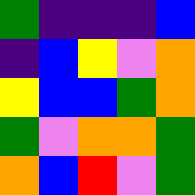[["green", "indigo", "indigo", "indigo", "blue"], ["indigo", "blue", "yellow", "violet", "orange"], ["yellow", "blue", "blue", "green", "orange"], ["green", "violet", "orange", "orange", "green"], ["orange", "blue", "red", "violet", "green"]]